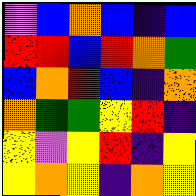[["violet", "blue", "orange", "blue", "indigo", "blue"], ["red", "red", "blue", "red", "orange", "green"], ["blue", "orange", "red", "blue", "indigo", "orange"], ["orange", "green", "green", "yellow", "red", "indigo"], ["yellow", "violet", "yellow", "red", "indigo", "yellow"], ["yellow", "orange", "yellow", "indigo", "orange", "yellow"]]